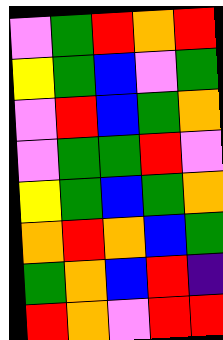[["violet", "green", "red", "orange", "red"], ["yellow", "green", "blue", "violet", "green"], ["violet", "red", "blue", "green", "orange"], ["violet", "green", "green", "red", "violet"], ["yellow", "green", "blue", "green", "orange"], ["orange", "red", "orange", "blue", "green"], ["green", "orange", "blue", "red", "indigo"], ["red", "orange", "violet", "red", "red"]]